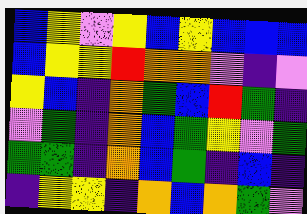[["blue", "yellow", "violet", "yellow", "blue", "yellow", "blue", "blue", "blue"], ["blue", "yellow", "yellow", "red", "orange", "orange", "violet", "indigo", "violet"], ["yellow", "blue", "indigo", "orange", "green", "blue", "red", "green", "indigo"], ["violet", "green", "indigo", "orange", "blue", "green", "yellow", "violet", "green"], ["green", "green", "indigo", "orange", "blue", "green", "indigo", "blue", "indigo"], ["indigo", "yellow", "yellow", "indigo", "orange", "blue", "orange", "green", "violet"]]